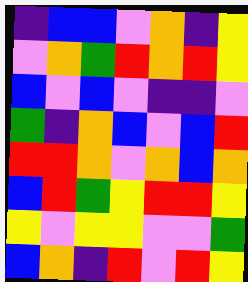[["indigo", "blue", "blue", "violet", "orange", "indigo", "yellow"], ["violet", "orange", "green", "red", "orange", "red", "yellow"], ["blue", "violet", "blue", "violet", "indigo", "indigo", "violet"], ["green", "indigo", "orange", "blue", "violet", "blue", "red"], ["red", "red", "orange", "violet", "orange", "blue", "orange"], ["blue", "red", "green", "yellow", "red", "red", "yellow"], ["yellow", "violet", "yellow", "yellow", "violet", "violet", "green"], ["blue", "orange", "indigo", "red", "violet", "red", "yellow"]]